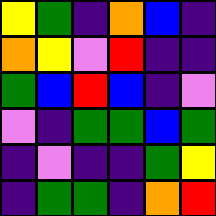[["yellow", "green", "indigo", "orange", "blue", "indigo"], ["orange", "yellow", "violet", "red", "indigo", "indigo"], ["green", "blue", "red", "blue", "indigo", "violet"], ["violet", "indigo", "green", "green", "blue", "green"], ["indigo", "violet", "indigo", "indigo", "green", "yellow"], ["indigo", "green", "green", "indigo", "orange", "red"]]